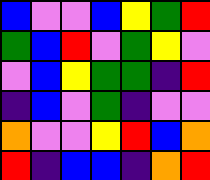[["blue", "violet", "violet", "blue", "yellow", "green", "red"], ["green", "blue", "red", "violet", "green", "yellow", "violet"], ["violet", "blue", "yellow", "green", "green", "indigo", "red"], ["indigo", "blue", "violet", "green", "indigo", "violet", "violet"], ["orange", "violet", "violet", "yellow", "red", "blue", "orange"], ["red", "indigo", "blue", "blue", "indigo", "orange", "red"]]